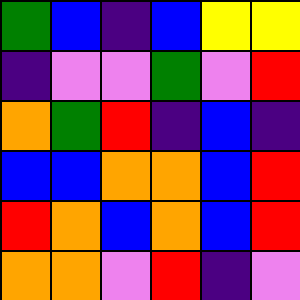[["green", "blue", "indigo", "blue", "yellow", "yellow"], ["indigo", "violet", "violet", "green", "violet", "red"], ["orange", "green", "red", "indigo", "blue", "indigo"], ["blue", "blue", "orange", "orange", "blue", "red"], ["red", "orange", "blue", "orange", "blue", "red"], ["orange", "orange", "violet", "red", "indigo", "violet"]]